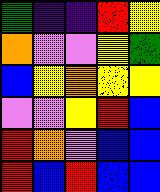[["green", "indigo", "indigo", "red", "yellow"], ["orange", "violet", "violet", "yellow", "green"], ["blue", "yellow", "orange", "yellow", "yellow"], ["violet", "violet", "yellow", "red", "blue"], ["red", "orange", "violet", "blue", "blue"], ["red", "blue", "red", "blue", "blue"]]